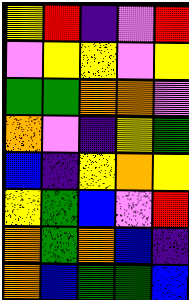[["yellow", "red", "indigo", "violet", "red"], ["violet", "yellow", "yellow", "violet", "yellow"], ["green", "green", "orange", "orange", "violet"], ["orange", "violet", "indigo", "yellow", "green"], ["blue", "indigo", "yellow", "orange", "yellow"], ["yellow", "green", "blue", "violet", "red"], ["orange", "green", "orange", "blue", "indigo"], ["orange", "blue", "green", "green", "blue"]]